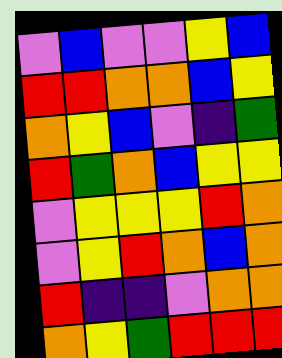[["violet", "blue", "violet", "violet", "yellow", "blue"], ["red", "red", "orange", "orange", "blue", "yellow"], ["orange", "yellow", "blue", "violet", "indigo", "green"], ["red", "green", "orange", "blue", "yellow", "yellow"], ["violet", "yellow", "yellow", "yellow", "red", "orange"], ["violet", "yellow", "red", "orange", "blue", "orange"], ["red", "indigo", "indigo", "violet", "orange", "orange"], ["orange", "yellow", "green", "red", "red", "red"]]